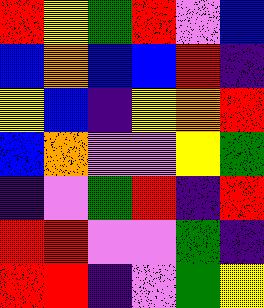[["red", "yellow", "green", "red", "violet", "blue"], ["blue", "orange", "blue", "blue", "red", "indigo"], ["yellow", "blue", "indigo", "yellow", "orange", "red"], ["blue", "orange", "violet", "violet", "yellow", "green"], ["indigo", "violet", "green", "red", "indigo", "red"], ["red", "red", "violet", "violet", "green", "indigo"], ["red", "red", "indigo", "violet", "green", "yellow"]]